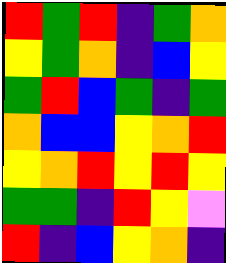[["red", "green", "red", "indigo", "green", "orange"], ["yellow", "green", "orange", "indigo", "blue", "yellow"], ["green", "red", "blue", "green", "indigo", "green"], ["orange", "blue", "blue", "yellow", "orange", "red"], ["yellow", "orange", "red", "yellow", "red", "yellow"], ["green", "green", "indigo", "red", "yellow", "violet"], ["red", "indigo", "blue", "yellow", "orange", "indigo"]]